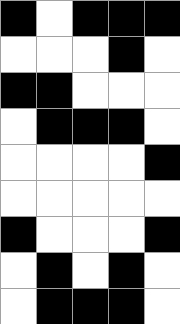[["black", "white", "black", "black", "black"], ["white", "white", "white", "black", "white"], ["black", "black", "white", "white", "white"], ["white", "black", "black", "black", "white"], ["white", "white", "white", "white", "black"], ["white", "white", "white", "white", "white"], ["black", "white", "white", "white", "black"], ["white", "black", "white", "black", "white"], ["white", "black", "black", "black", "white"]]